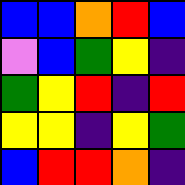[["blue", "blue", "orange", "red", "blue"], ["violet", "blue", "green", "yellow", "indigo"], ["green", "yellow", "red", "indigo", "red"], ["yellow", "yellow", "indigo", "yellow", "green"], ["blue", "red", "red", "orange", "indigo"]]